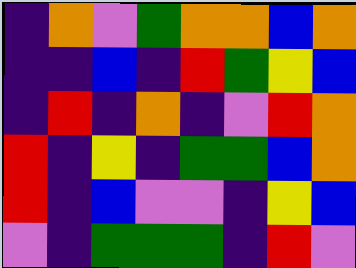[["indigo", "orange", "violet", "green", "orange", "orange", "blue", "orange"], ["indigo", "indigo", "blue", "indigo", "red", "green", "yellow", "blue"], ["indigo", "red", "indigo", "orange", "indigo", "violet", "red", "orange"], ["red", "indigo", "yellow", "indigo", "green", "green", "blue", "orange"], ["red", "indigo", "blue", "violet", "violet", "indigo", "yellow", "blue"], ["violet", "indigo", "green", "green", "green", "indigo", "red", "violet"]]